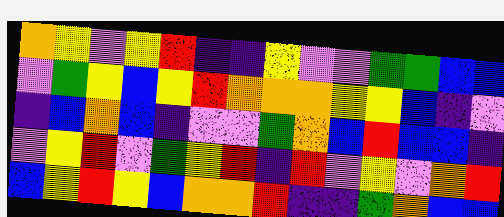[["orange", "yellow", "violet", "yellow", "red", "indigo", "indigo", "yellow", "violet", "violet", "green", "green", "blue", "blue"], ["violet", "green", "yellow", "blue", "yellow", "red", "orange", "orange", "orange", "yellow", "yellow", "blue", "indigo", "violet"], ["indigo", "blue", "orange", "blue", "indigo", "violet", "violet", "green", "orange", "blue", "red", "blue", "blue", "indigo"], ["violet", "yellow", "red", "violet", "green", "yellow", "red", "indigo", "red", "violet", "yellow", "violet", "orange", "red"], ["blue", "yellow", "red", "yellow", "blue", "orange", "orange", "red", "indigo", "indigo", "green", "orange", "blue", "blue"]]